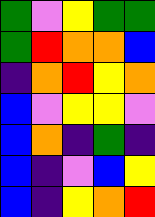[["green", "violet", "yellow", "green", "green"], ["green", "red", "orange", "orange", "blue"], ["indigo", "orange", "red", "yellow", "orange"], ["blue", "violet", "yellow", "yellow", "violet"], ["blue", "orange", "indigo", "green", "indigo"], ["blue", "indigo", "violet", "blue", "yellow"], ["blue", "indigo", "yellow", "orange", "red"]]